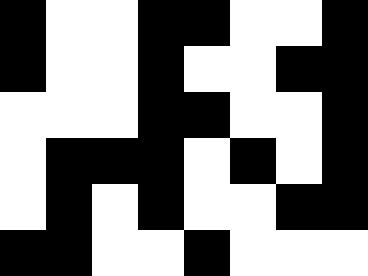[["black", "white", "white", "black", "black", "white", "white", "black"], ["black", "white", "white", "black", "white", "white", "black", "black"], ["white", "white", "white", "black", "black", "white", "white", "black"], ["white", "black", "black", "black", "white", "black", "white", "black"], ["white", "black", "white", "black", "white", "white", "black", "black"], ["black", "black", "white", "white", "black", "white", "white", "white"]]